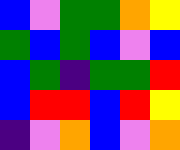[["blue", "violet", "green", "green", "orange", "yellow"], ["green", "blue", "green", "blue", "violet", "blue"], ["blue", "green", "indigo", "green", "green", "red"], ["blue", "red", "red", "blue", "red", "yellow"], ["indigo", "violet", "orange", "blue", "violet", "orange"]]